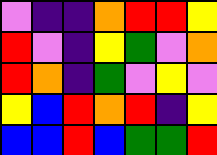[["violet", "indigo", "indigo", "orange", "red", "red", "yellow"], ["red", "violet", "indigo", "yellow", "green", "violet", "orange"], ["red", "orange", "indigo", "green", "violet", "yellow", "violet"], ["yellow", "blue", "red", "orange", "red", "indigo", "yellow"], ["blue", "blue", "red", "blue", "green", "green", "red"]]